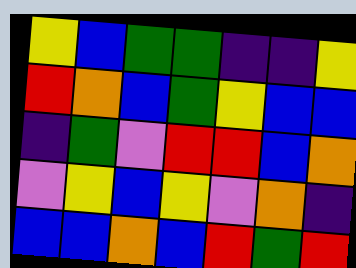[["yellow", "blue", "green", "green", "indigo", "indigo", "yellow"], ["red", "orange", "blue", "green", "yellow", "blue", "blue"], ["indigo", "green", "violet", "red", "red", "blue", "orange"], ["violet", "yellow", "blue", "yellow", "violet", "orange", "indigo"], ["blue", "blue", "orange", "blue", "red", "green", "red"]]